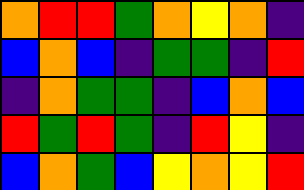[["orange", "red", "red", "green", "orange", "yellow", "orange", "indigo"], ["blue", "orange", "blue", "indigo", "green", "green", "indigo", "red"], ["indigo", "orange", "green", "green", "indigo", "blue", "orange", "blue"], ["red", "green", "red", "green", "indigo", "red", "yellow", "indigo"], ["blue", "orange", "green", "blue", "yellow", "orange", "yellow", "red"]]